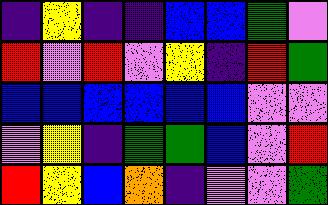[["indigo", "yellow", "indigo", "indigo", "blue", "blue", "green", "violet"], ["red", "violet", "red", "violet", "yellow", "indigo", "red", "green"], ["blue", "blue", "blue", "blue", "blue", "blue", "violet", "violet"], ["violet", "yellow", "indigo", "green", "green", "blue", "violet", "red"], ["red", "yellow", "blue", "orange", "indigo", "violet", "violet", "green"]]